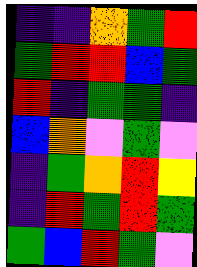[["indigo", "indigo", "orange", "green", "red"], ["green", "red", "red", "blue", "green"], ["red", "indigo", "green", "green", "indigo"], ["blue", "orange", "violet", "green", "violet"], ["indigo", "green", "orange", "red", "yellow"], ["indigo", "red", "green", "red", "green"], ["green", "blue", "red", "green", "violet"]]